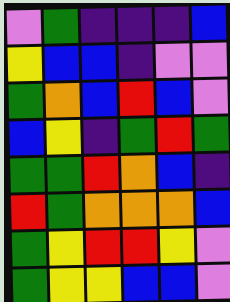[["violet", "green", "indigo", "indigo", "indigo", "blue"], ["yellow", "blue", "blue", "indigo", "violet", "violet"], ["green", "orange", "blue", "red", "blue", "violet"], ["blue", "yellow", "indigo", "green", "red", "green"], ["green", "green", "red", "orange", "blue", "indigo"], ["red", "green", "orange", "orange", "orange", "blue"], ["green", "yellow", "red", "red", "yellow", "violet"], ["green", "yellow", "yellow", "blue", "blue", "violet"]]